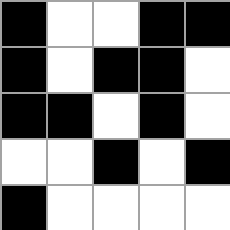[["black", "white", "white", "black", "black"], ["black", "white", "black", "black", "white"], ["black", "black", "white", "black", "white"], ["white", "white", "black", "white", "black"], ["black", "white", "white", "white", "white"]]